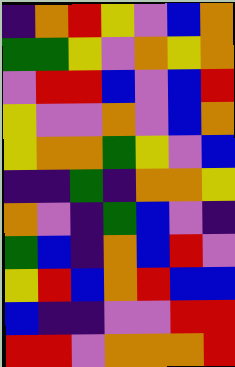[["indigo", "orange", "red", "yellow", "violet", "blue", "orange"], ["green", "green", "yellow", "violet", "orange", "yellow", "orange"], ["violet", "red", "red", "blue", "violet", "blue", "red"], ["yellow", "violet", "violet", "orange", "violet", "blue", "orange"], ["yellow", "orange", "orange", "green", "yellow", "violet", "blue"], ["indigo", "indigo", "green", "indigo", "orange", "orange", "yellow"], ["orange", "violet", "indigo", "green", "blue", "violet", "indigo"], ["green", "blue", "indigo", "orange", "blue", "red", "violet"], ["yellow", "red", "blue", "orange", "red", "blue", "blue"], ["blue", "indigo", "indigo", "violet", "violet", "red", "red"], ["red", "red", "violet", "orange", "orange", "orange", "red"]]